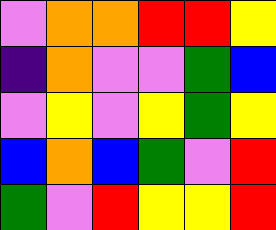[["violet", "orange", "orange", "red", "red", "yellow"], ["indigo", "orange", "violet", "violet", "green", "blue"], ["violet", "yellow", "violet", "yellow", "green", "yellow"], ["blue", "orange", "blue", "green", "violet", "red"], ["green", "violet", "red", "yellow", "yellow", "red"]]